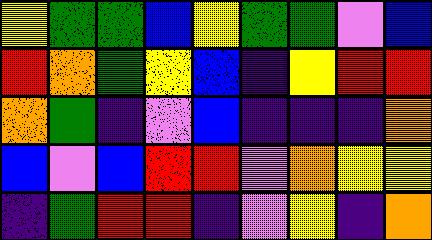[["yellow", "green", "green", "blue", "yellow", "green", "green", "violet", "blue"], ["red", "orange", "green", "yellow", "blue", "indigo", "yellow", "red", "red"], ["orange", "green", "indigo", "violet", "blue", "indigo", "indigo", "indigo", "orange"], ["blue", "violet", "blue", "red", "red", "violet", "orange", "yellow", "yellow"], ["indigo", "green", "red", "red", "indigo", "violet", "yellow", "indigo", "orange"]]